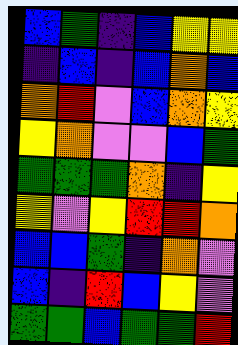[["blue", "green", "indigo", "blue", "yellow", "yellow"], ["indigo", "blue", "indigo", "blue", "orange", "blue"], ["orange", "red", "violet", "blue", "orange", "yellow"], ["yellow", "orange", "violet", "violet", "blue", "green"], ["green", "green", "green", "orange", "indigo", "yellow"], ["yellow", "violet", "yellow", "red", "red", "orange"], ["blue", "blue", "green", "indigo", "orange", "violet"], ["blue", "indigo", "red", "blue", "yellow", "violet"], ["green", "green", "blue", "green", "green", "red"]]